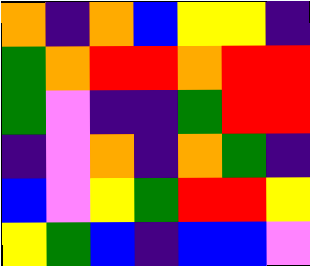[["orange", "indigo", "orange", "blue", "yellow", "yellow", "indigo"], ["green", "orange", "red", "red", "orange", "red", "red"], ["green", "violet", "indigo", "indigo", "green", "red", "red"], ["indigo", "violet", "orange", "indigo", "orange", "green", "indigo"], ["blue", "violet", "yellow", "green", "red", "red", "yellow"], ["yellow", "green", "blue", "indigo", "blue", "blue", "violet"]]